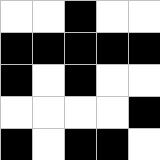[["white", "white", "black", "white", "white"], ["black", "black", "black", "black", "black"], ["black", "white", "black", "white", "white"], ["white", "white", "white", "white", "black"], ["black", "white", "black", "black", "white"]]